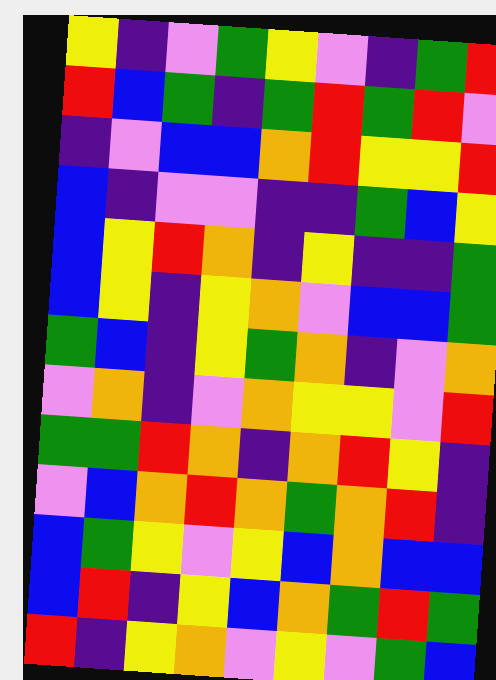[["yellow", "indigo", "violet", "green", "yellow", "violet", "indigo", "green", "red"], ["red", "blue", "green", "indigo", "green", "red", "green", "red", "violet"], ["indigo", "violet", "blue", "blue", "orange", "red", "yellow", "yellow", "red"], ["blue", "indigo", "violet", "violet", "indigo", "indigo", "green", "blue", "yellow"], ["blue", "yellow", "red", "orange", "indigo", "yellow", "indigo", "indigo", "green"], ["blue", "yellow", "indigo", "yellow", "orange", "violet", "blue", "blue", "green"], ["green", "blue", "indigo", "yellow", "green", "orange", "indigo", "violet", "orange"], ["violet", "orange", "indigo", "violet", "orange", "yellow", "yellow", "violet", "red"], ["green", "green", "red", "orange", "indigo", "orange", "red", "yellow", "indigo"], ["violet", "blue", "orange", "red", "orange", "green", "orange", "red", "indigo"], ["blue", "green", "yellow", "violet", "yellow", "blue", "orange", "blue", "blue"], ["blue", "red", "indigo", "yellow", "blue", "orange", "green", "red", "green"], ["red", "indigo", "yellow", "orange", "violet", "yellow", "violet", "green", "blue"]]